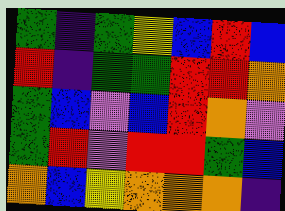[["green", "indigo", "green", "yellow", "blue", "red", "blue"], ["red", "indigo", "green", "green", "red", "red", "orange"], ["green", "blue", "violet", "blue", "red", "orange", "violet"], ["green", "red", "violet", "red", "red", "green", "blue"], ["orange", "blue", "yellow", "orange", "orange", "orange", "indigo"]]